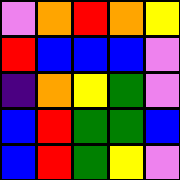[["violet", "orange", "red", "orange", "yellow"], ["red", "blue", "blue", "blue", "violet"], ["indigo", "orange", "yellow", "green", "violet"], ["blue", "red", "green", "green", "blue"], ["blue", "red", "green", "yellow", "violet"]]